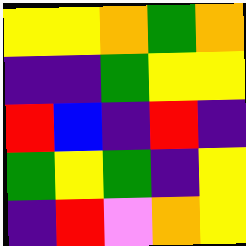[["yellow", "yellow", "orange", "green", "orange"], ["indigo", "indigo", "green", "yellow", "yellow"], ["red", "blue", "indigo", "red", "indigo"], ["green", "yellow", "green", "indigo", "yellow"], ["indigo", "red", "violet", "orange", "yellow"]]